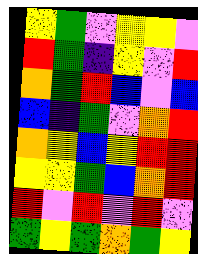[["yellow", "green", "violet", "yellow", "yellow", "violet"], ["red", "green", "indigo", "yellow", "violet", "red"], ["orange", "green", "red", "blue", "violet", "blue"], ["blue", "indigo", "green", "violet", "orange", "red"], ["orange", "yellow", "blue", "yellow", "red", "red"], ["yellow", "yellow", "green", "blue", "orange", "red"], ["red", "violet", "red", "violet", "red", "violet"], ["green", "yellow", "green", "orange", "green", "yellow"]]